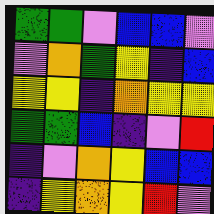[["green", "green", "violet", "blue", "blue", "violet"], ["violet", "orange", "green", "yellow", "indigo", "blue"], ["yellow", "yellow", "indigo", "orange", "yellow", "yellow"], ["green", "green", "blue", "indigo", "violet", "red"], ["indigo", "violet", "orange", "yellow", "blue", "blue"], ["indigo", "yellow", "orange", "yellow", "red", "violet"]]